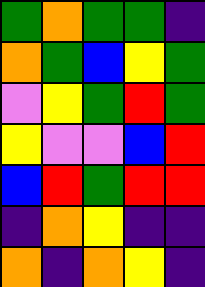[["green", "orange", "green", "green", "indigo"], ["orange", "green", "blue", "yellow", "green"], ["violet", "yellow", "green", "red", "green"], ["yellow", "violet", "violet", "blue", "red"], ["blue", "red", "green", "red", "red"], ["indigo", "orange", "yellow", "indigo", "indigo"], ["orange", "indigo", "orange", "yellow", "indigo"]]